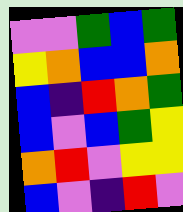[["violet", "violet", "green", "blue", "green"], ["yellow", "orange", "blue", "blue", "orange"], ["blue", "indigo", "red", "orange", "green"], ["blue", "violet", "blue", "green", "yellow"], ["orange", "red", "violet", "yellow", "yellow"], ["blue", "violet", "indigo", "red", "violet"]]